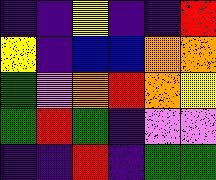[["indigo", "indigo", "yellow", "indigo", "indigo", "red"], ["yellow", "indigo", "blue", "blue", "orange", "orange"], ["green", "violet", "orange", "red", "orange", "yellow"], ["green", "red", "green", "indigo", "violet", "violet"], ["indigo", "indigo", "red", "indigo", "green", "green"]]